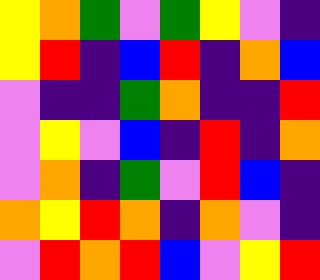[["yellow", "orange", "green", "violet", "green", "yellow", "violet", "indigo"], ["yellow", "red", "indigo", "blue", "red", "indigo", "orange", "blue"], ["violet", "indigo", "indigo", "green", "orange", "indigo", "indigo", "red"], ["violet", "yellow", "violet", "blue", "indigo", "red", "indigo", "orange"], ["violet", "orange", "indigo", "green", "violet", "red", "blue", "indigo"], ["orange", "yellow", "red", "orange", "indigo", "orange", "violet", "indigo"], ["violet", "red", "orange", "red", "blue", "violet", "yellow", "red"]]